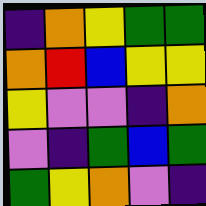[["indigo", "orange", "yellow", "green", "green"], ["orange", "red", "blue", "yellow", "yellow"], ["yellow", "violet", "violet", "indigo", "orange"], ["violet", "indigo", "green", "blue", "green"], ["green", "yellow", "orange", "violet", "indigo"]]